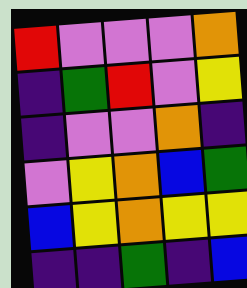[["red", "violet", "violet", "violet", "orange"], ["indigo", "green", "red", "violet", "yellow"], ["indigo", "violet", "violet", "orange", "indigo"], ["violet", "yellow", "orange", "blue", "green"], ["blue", "yellow", "orange", "yellow", "yellow"], ["indigo", "indigo", "green", "indigo", "blue"]]